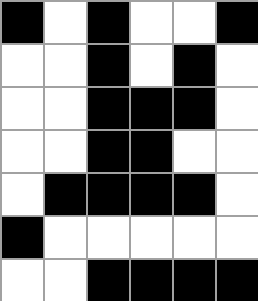[["black", "white", "black", "white", "white", "black"], ["white", "white", "black", "white", "black", "white"], ["white", "white", "black", "black", "black", "white"], ["white", "white", "black", "black", "white", "white"], ["white", "black", "black", "black", "black", "white"], ["black", "white", "white", "white", "white", "white"], ["white", "white", "black", "black", "black", "black"]]